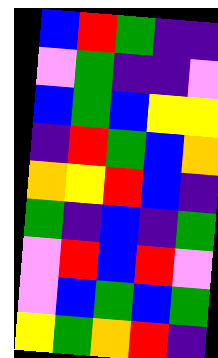[["blue", "red", "green", "indigo", "indigo"], ["violet", "green", "indigo", "indigo", "violet"], ["blue", "green", "blue", "yellow", "yellow"], ["indigo", "red", "green", "blue", "orange"], ["orange", "yellow", "red", "blue", "indigo"], ["green", "indigo", "blue", "indigo", "green"], ["violet", "red", "blue", "red", "violet"], ["violet", "blue", "green", "blue", "green"], ["yellow", "green", "orange", "red", "indigo"]]